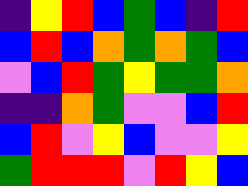[["indigo", "yellow", "red", "blue", "green", "blue", "indigo", "red"], ["blue", "red", "blue", "orange", "green", "orange", "green", "blue"], ["violet", "blue", "red", "green", "yellow", "green", "green", "orange"], ["indigo", "indigo", "orange", "green", "violet", "violet", "blue", "red"], ["blue", "red", "violet", "yellow", "blue", "violet", "violet", "yellow"], ["green", "red", "red", "red", "violet", "red", "yellow", "blue"]]